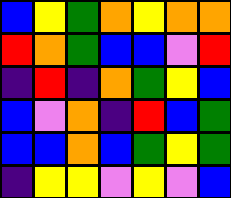[["blue", "yellow", "green", "orange", "yellow", "orange", "orange"], ["red", "orange", "green", "blue", "blue", "violet", "red"], ["indigo", "red", "indigo", "orange", "green", "yellow", "blue"], ["blue", "violet", "orange", "indigo", "red", "blue", "green"], ["blue", "blue", "orange", "blue", "green", "yellow", "green"], ["indigo", "yellow", "yellow", "violet", "yellow", "violet", "blue"]]